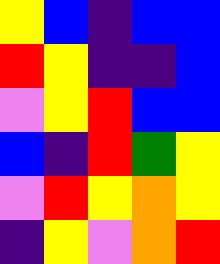[["yellow", "blue", "indigo", "blue", "blue"], ["red", "yellow", "indigo", "indigo", "blue"], ["violet", "yellow", "red", "blue", "blue"], ["blue", "indigo", "red", "green", "yellow"], ["violet", "red", "yellow", "orange", "yellow"], ["indigo", "yellow", "violet", "orange", "red"]]